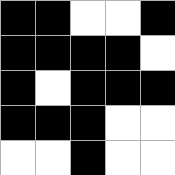[["black", "black", "white", "white", "black"], ["black", "black", "black", "black", "white"], ["black", "white", "black", "black", "black"], ["black", "black", "black", "white", "white"], ["white", "white", "black", "white", "white"]]